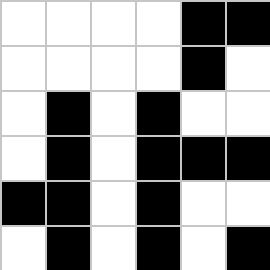[["white", "white", "white", "white", "black", "black"], ["white", "white", "white", "white", "black", "white"], ["white", "black", "white", "black", "white", "white"], ["white", "black", "white", "black", "black", "black"], ["black", "black", "white", "black", "white", "white"], ["white", "black", "white", "black", "white", "black"]]